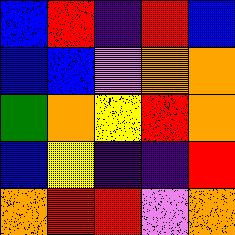[["blue", "red", "indigo", "red", "blue"], ["blue", "blue", "violet", "orange", "orange"], ["green", "orange", "yellow", "red", "orange"], ["blue", "yellow", "indigo", "indigo", "red"], ["orange", "red", "red", "violet", "orange"]]